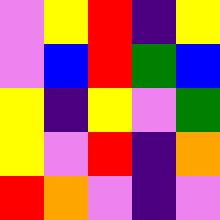[["violet", "yellow", "red", "indigo", "yellow"], ["violet", "blue", "red", "green", "blue"], ["yellow", "indigo", "yellow", "violet", "green"], ["yellow", "violet", "red", "indigo", "orange"], ["red", "orange", "violet", "indigo", "violet"]]